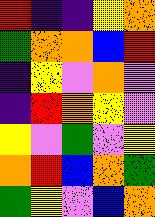[["red", "indigo", "indigo", "yellow", "orange"], ["green", "orange", "orange", "blue", "red"], ["indigo", "yellow", "violet", "orange", "violet"], ["indigo", "red", "orange", "yellow", "violet"], ["yellow", "violet", "green", "violet", "yellow"], ["orange", "red", "blue", "orange", "green"], ["green", "yellow", "violet", "blue", "orange"]]